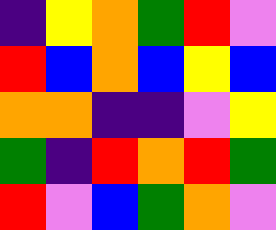[["indigo", "yellow", "orange", "green", "red", "violet"], ["red", "blue", "orange", "blue", "yellow", "blue"], ["orange", "orange", "indigo", "indigo", "violet", "yellow"], ["green", "indigo", "red", "orange", "red", "green"], ["red", "violet", "blue", "green", "orange", "violet"]]